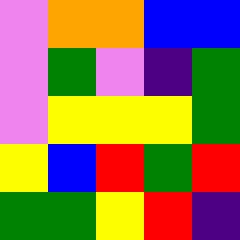[["violet", "orange", "orange", "blue", "blue"], ["violet", "green", "violet", "indigo", "green"], ["violet", "yellow", "yellow", "yellow", "green"], ["yellow", "blue", "red", "green", "red"], ["green", "green", "yellow", "red", "indigo"]]